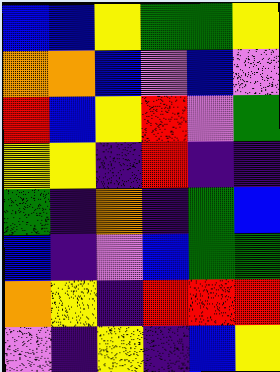[["blue", "blue", "yellow", "green", "green", "yellow"], ["orange", "orange", "blue", "violet", "blue", "violet"], ["red", "blue", "yellow", "red", "violet", "green"], ["yellow", "yellow", "indigo", "red", "indigo", "indigo"], ["green", "indigo", "orange", "indigo", "green", "blue"], ["blue", "indigo", "violet", "blue", "green", "green"], ["orange", "yellow", "indigo", "red", "red", "red"], ["violet", "indigo", "yellow", "indigo", "blue", "yellow"]]